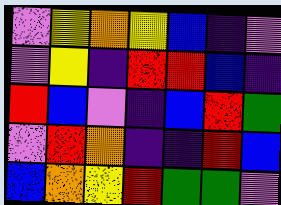[["violet", "yellow", "orange", "yellow", "blue", "indigo", "violet"], ["violet", "yellow", "indigo", "red", "red", "blue", "indigo"], ["red", "blue", "violet", "indigo", "blue", "red", "green"], ["violet", "red", "orange", "indigo", "indigo", "red", "blue"], ["blue", "orange", "yellow", "red", "green", "green", "violet"]]